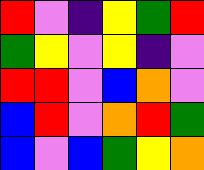[["red", "violet", "indigo", "yellow", "green", "red"], ["green", "yellow", "violet", "yellow", "indigo", "violet"], ["red", "red", "violet", "blue", "orange", "violet"], ["blue", "red", "violet", "orange", "red", "green"], ["blue", "violet", "blue", "green", "yellow", "orange"]]